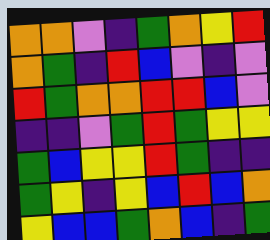[["orange", "orange", "violet", "indigo", "green", "orange", "yellow", "red"], ["orange", "green", "indigo", "red", "blue", "violet", "indigo", "violet"], ["red", "green", "orange", "orange", "red", "red", "blue", "violet"], ["indigo", "indigo", "violet", "green", "red", "green", "yellow", "yellow"], ["green", "blue", "yellow", "yellow", "red", "green", "indigo", "indigo"], ["green", "yellow", "indigo", "yellow", "blue", "red", "blue", "orange"], ["yellow", "blue", "blue", "green", "orange", "blue", "indigo", "green"]]